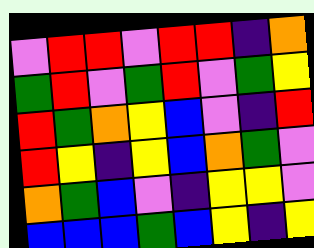[["violet", "red", "red", "violet", "red", "red", "indigo", "orange"], ["green", "red", "violet", "green", "red", "violet", "green", "yellow"], ["red", "green", "orange", "yellow", "blue", "violet", "indigo", "red"], ["red", "yellow", "indigo", "yellow", "blue", "orange", "green", "violet"], ["orange", "green", "blue", "violet", "indigo", "yellow", "yellow", "violet"], ["blue", "blue", "blue", "green", "blue", "yellow", "indigo", "yellow"]]